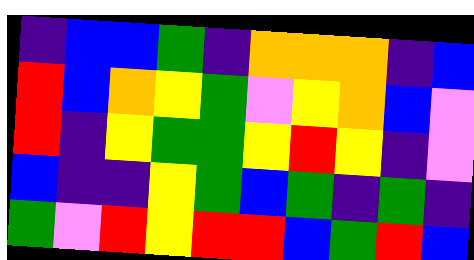[["indigo", "blue", "blue", "green", "indigo", "orange", "orange", "orange", "indigo", "blue"], ["red", "blue", "orange", "yellow", "green", "violet", "yellow", "orange", "blue", "violet"], ["red", "indigo", "yellow", "green", "green", "yellow", "red", "yellow", "indigo", "violet"], ["blue", "indigo", "indigo", "yellow", "green", "blue", "green", "indigo", "green", "indigo"], ["green", "violet", "red", "yellow", "red", "red", "blue", "green", "red", "blue"]]